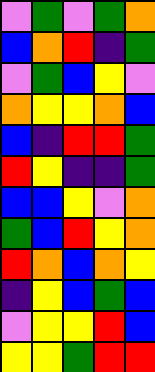[["violet", "green", "violet", "green", "orange"], ["blue", "orange", "red", "indigo", "green"], ["violet", "green", "blue", "yellow", "violet"], ["orange", "yellow", "yellow", "orange", "blue"], ["blue", "indigo", "red", "red", "green"], ["red", "yellow", "indigo", "indigo", "green"], ["blue", "blue", "yellow", "violet", "orange"], ["green", "blue", "red", "yellow", "orange"], ["red", "orange", "blue", "orange", "yellow"], ["indigo", "yellow", "blue", "green", "blue"], ["violet", "yellow", "yellow", "red", "blue"], ["yellow", "yellow", "green", "red", "red"]]